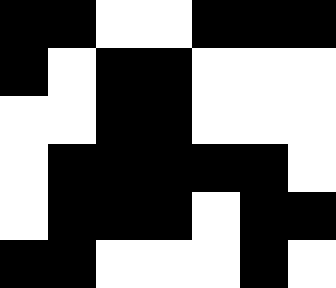[["black", "black", "white", "white", "black", "black", "black"], ["black", "white", "black", "black", "white", "white", "white"], ["white", "white", "black", "black", "white", "white", "white"], ["white", "black", "black", "black", "black", "black", "white"], ["white", "black", "black", "black", "white", "black", "black"], ["black", "black", "white", "white", "white", "black", "white"]]